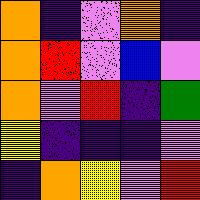[["orange", "indigo", "violet", "orange", "indigo"], ["orange", "red", "violet", "blue", "violet"], ["orange", "violet", "red", "indigo", "green"], ["yellow", "indigo", "indigo", "indigo", "violet"], ["indigo", "orange", "yellow", "violet", "red"]]